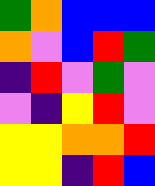[["green", "orange", "blue", "blue", "blue"], ["orange", "violet", "blue", "red", "green"], ["indigo", "red", "violet", "green", "violet"], ["violet", "indigo", "yellow", "red", "violet"], ["yellow", "yellow", "orange", "orange", "red"], ["yellow", "yellow", "indigo", "red", "blue"]]